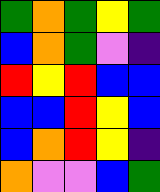[["green", "orange", "green", "yellow", "green"], ["blue", "orange", "green", "violet", "indigo"], ["red", "yellow", "red", "blue", "blue"], ["blue", "blue", "red", "yellow", "blue"], ["blue", "orange", "red", "yellow", "indigo"], ["orange", "violet", "violet", "blue", "green"]]